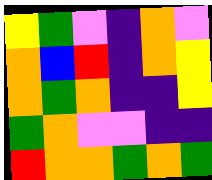[["yellow", "green", "violet", "indigo", "orange", "violet"], ["orange", "blue", "red", "indigo", "orange", "yellow"], ["orange", "green", "orange", "indigo", "indigo", "yellow"], ["green", "orange", "violet", "violet", "indigo", "indigo"], ["red", "orange", "orange", "green", "orange", "green"]]